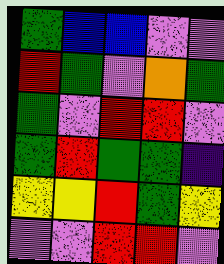[["green", "blue", "blue", "violet", "violet"], ["red", "green", "violet", "orange", "green"], ["green", "violet", "red", "red", "violet"], ["green", "red", "green", "green", "indigo"], ["yellow", "yellow", "red", "green", "yellow"], ["violet", "violet", "red", "red", "violet"]]